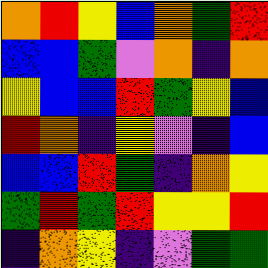[["orange", "red", "yellow", "blue", "orange", "green", "red"], ["blue", "blue", "green", "violet", "orange", "indigo", "orange"], ["yellow", "blue", "blue", "red", "green", "yellow", "blue"], ["red", "orange", "indigo", "yellow", "violet", "indigo", "blue"], ["blue", "blue", "red", "green", "indigo", "orange", "yellow"], ["green", "red", "green", "red", "yellow", "yellow", "red"], ["indigo", "orange", "yellow", "indigo", "violet", "green", "green"]]